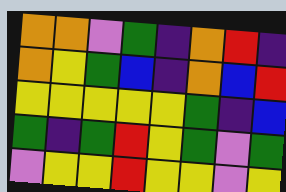[["orange", "orange", "violet", "green", "indigo", "orange", "red", "indigo"], ["orange", "yellow", "green", "blue", "indigo", "orange", "blue", "red"], ["yellow", "yellow", "yellow", "yellow", "yellow", "green", "indigo", "blue"], ["green", "indigo", "green", "red", "yellow", "green", "violet", "green"], ["violet", "yellow", "yellow", "red", "yellow", "yellow", "violet", "yellow"]]